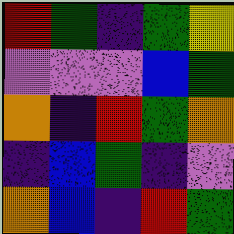[["red", "green", "indigo", "green", "yellow"], ["violet", "violet", "violet", "blue", "green"], ["orange", "indigo", "red", "green", "orange"], ["indigo", "blue", "green", "indigo", "violet"], ["orange", "blue", "indigo", "red", "green"]]